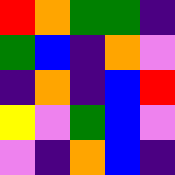[["red", "orange", "green", "green", "indigo"], ["green", "blue", "indigo", "orange", "violet"], ["indigo", "orange", "indigo", "blue", "red"], ["yellow", "violet", "green", "blue", "violet"], ["violet", "indigo", "orange", "blue", "indigo"]]